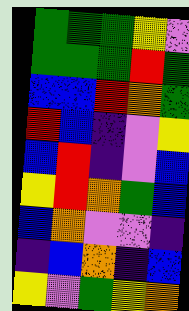[["green", "green", "green", "yellow", "violet"], ["green", "green", "green", "red", "green"], ["blue", "blue", "red", "orange", "green"], ["red", "blue", "indigo", "violet", "yellow"], ["blue", "red", "indigo", "violet", "blue"], ["yellow", "red", "orange", "green", "blue"], ["blue", "orange", "violet", "violet", "indigo"], ["indigo", "blue", "orange", "indigo", "blue"], ["yellow", "violet", "green", "yellow", "orange"]]